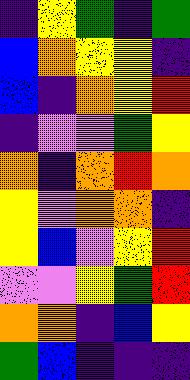[["indigo", "yellow", "green", "indigo", "green"], ["blue", "orange", "yellow", "yellow", "indigo"], ["blue", "indigo", "orange", "yellow", "red"], ["indigo", "violet", "violet", "green", "yellow"], ["orange", "indigo", "orange", "red", "orange"], ["yellow", "violet", "orange", "orange", "indigo"], ["yellow", "blue", "violet", "yellow", "red"], ["violet", "violet", "yellow", "green", "red"], ["orange", "orange", "indigo", "blue", "yellow"], ["green", "blue", "indigo", "indigo", "indigo"]]